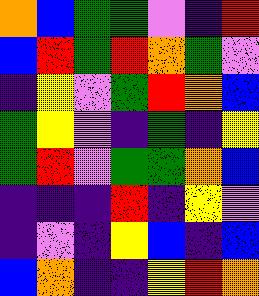[["orange", "blue", "green", "green", "violet", "indigo", "red"], ["blue", "red", "green", "red", "orange", "green", "violet"], ["indigo", "yellow", "violet", "green", "red", "orange", "blue"], ["green", "yellow", "violet", "indigo", "green", "indigo", "yellow"], ["green", "red", "violet", "green", "green", "orange", "blue"], ["indigo", "indigo", "indigo", "red", "indigo", "yellow", "violet"], ["indigo", "violet", "indigo", "yellow", "blue", "indigo", "blue"], ["blue", "orange", "indigo", "indigo", "yellow", "red", "orange"]]